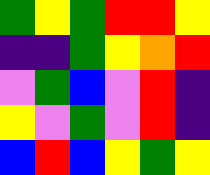[["green", "yellow", "green", "red", "red", "yellow"], ["indigo", "indigo", "green", "yellow", "orange", "red"], ["violet", "green", "blue", "violet", "red", "indigo"], ["yellow", "violet", "green", "violet", "red", "indigo"], ["blue", "red", "blue", "yellow", "green", "yellow"]]